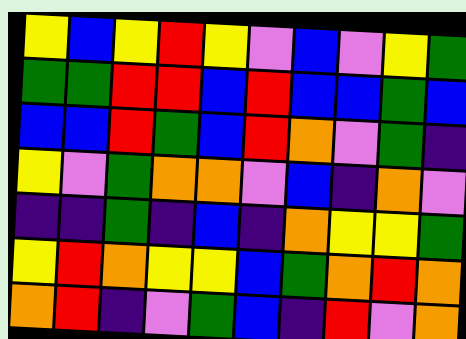[["yellow", "blue", "yellow", "red", "yellow", "violet", "blue", "violet", "yellow", "green"], ["green", "green", "red", "red", "blue", "red", "blue", "blue", "green", "blue"], ["blue", "blue", "red", "green", "blue", "red", "orange", "violet", "green", "indigo"], ["yellow", "violet", "green", "orange", "orange", "violet", "blue", "indigo", "orange", "violet"], ["indigo", "indigo", "green", "indigo", "blue", "indigo", "orange", "yellow", "yellow", "green"], ["yellow", "red", "orange", "yellow", "yellow", "blue", "green", "orange", "red", "orange"], ["orange", "red", "indigo", "violet", "green", "blue", "indigo", "red", "violet", "orange"]]